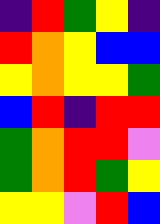[["indigo", "red", "green", "yellow", "indigo"], ["red", "orange", "yellow", "blue", "blue"], ["yellow", "orange", "yellow", "yellow", "green"], ["blue", "red", "indigo", "red", "red"], ["green", "orange", "red", "red", "violet"], ["green", "orange", "red", "green", "yellow"], ["yellow", "yellow", "violet", "red", "blue"]]